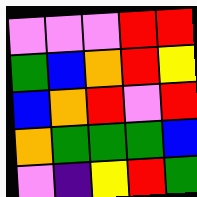[["violet", "violet", "violet", "red", "red"], ["green", "blue", "orange", "red", "yellow"], ["blue", "orange", "red", "violet", "red"], ["orange", "green", "green", "green", "blue"], ["violet", "indigo", "yellow", "red", "green"]]